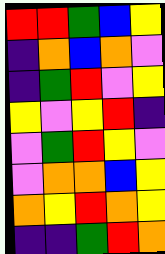[["red", "red", "green", "blue", "yellow"], ["indigo", "orange", "blue", "orange", "violet"], ["indigo", "green", "red", "violet", "yellow"], ["yellow", "violet", "yellow", "red", "indigo"], ["violet", "green", "red", "yellow", "violet"], ["violet", "orange", "orange", "blue", "yellow"], ["orange", "yellow", "red", "orange", "yellow"], ["indigo", "indigo", "green", "red", "orange"]]